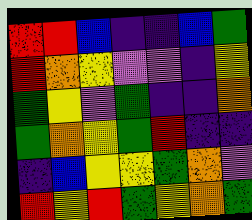[["red", "red", "blue", "indigo", "indigo", "blue", "green"], ["red", "orange", "yellow", "violet", "violet", "indigo", "yellow"], ["green", "yellow", "violet", "green", "indigo", "indigo", "orange"], ["green", "orange", "yellow", "green", "red", "indigo", "indigo"], ["indigo", "blue", "yellow", "yellow", "green", "orange", "violet"], ["red", "yellow", "red", "green", "yellow", "orange", "green"]]